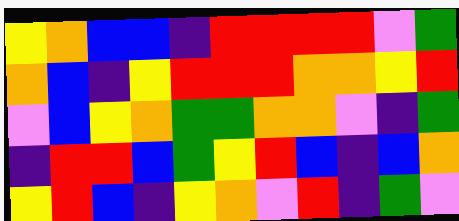[["yellow", "orange", "blue", "blue", "indigo", "red", "red", "red", "red", "violet", "green"], ["orange", "blue", "indigo", "yellow", "red", "red", "red", "orange", "orange", "yellow", "red"], ["violet", "blue", "yellow", "orange", "green", "green", "orange", "orange", "violet", "indigo", "green"], ["indigo", "red", "red", "blue", "green", "yellow", "red", "blue", "indigo", "blue", "orange"], ["yellow", "red", "blue", "indigo", "yellow", "orange", "violet", "red", "indigo", "green", "violet"]]